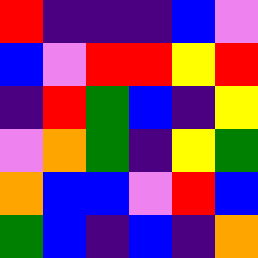[["red", "indigo", "indigo", "indigo", "blue", "violet"], ["blue", "violet", "red", "red", "yellow", "red"], ["indigo", "red", "green", "blue", "indigo", "yellow"], ["violet", "orange", "green", "indigo", "yellow", "green"], ["orange", "blue", "blue", "violet", "red", "blue"], ["green", "blue", "indigo", "blue", "indigo", "orange"]]